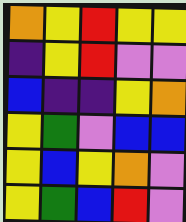[["orange", "yellow", "red", "yellow", "yellow"], ["indigo", "yellow", "red", "violet", "violet"], ["blue", "indigo", "indigo", "yellow", "orange"], ["yellow", "green", "violet", "blue", "blue"], ["yellow", "blue", "yellow", "orange", "violet"], ["yellow", "green", "blue", "red", "violet"]]